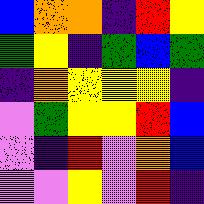[["blue", "orange", "orange", "indigo", "red", "yellow"], ["green", "yellow", "indigo", "green", "blue", "green"], ["indigo", "orange", "yellow", "yellow", "yellow", "indigo"], ["violet", "green", "yellow", "yellow", "red", "blue"], ["violet", "indigo", "red", "violet", "orange", "blue"], ["violet", "violet", "yellow", "violet", "red", "indigo"]]